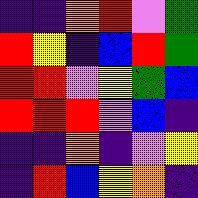[["indigo", "indigo", "orange", "red", "violet", "green"], ["red", "yellow", "indigo", "blue", "red", "green"], ["red", "red", "violet", "yellow", "green", "blue"], ["red", "red", "red", "violet", "blue", "indigo"], ["indigo", "indigo", "orange", "indigo", "violet", "yellow"], ["indigo", "red", "blue", "yellow", "orange", "indigo"]]